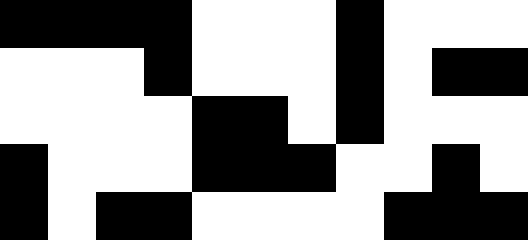[["black", "black", "black", "black", "white", "white", "white", "black", "white", "white", "white"], ["white", "white", "white", "black", "white", "white", "white", "black", "white", "black", "black"], ["white", "white", "white", "white", "black", "black", "white", "black", "white", "white", "white"], ["black", "white", "white", "white", "black", "black", "black", "white", "white", "black", "white"], ["black", "white", "black", "black", "white", "white", "white", "white", "black", "black", "black"]]